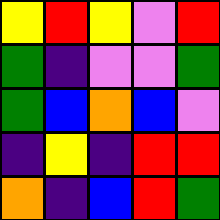[["yellow", "red", "yellow", "violet", "red"], ["green", "indigo", "violet", "violet", "green"], ["green", "blue", "orange", "blue", "violet"], ["indigo", "yellow", "indigo", "red", "red"], ["orange", "indigo", "blue", "red", "green"]]